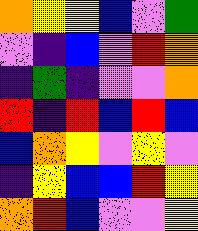[["orange", "yellow", "yellow", "blue", "violet", "green"], ["violet", "indigo", "blue", "violet", "red", "orange"], ["indigo", "green", "indigo", "violet", "violet", "orange"], ["red", "indigo", "red", "blue", "red", "blue"], ["blue", "orange", "yellow", "violet", "yellow", "violet"], ["indigo", "yellow", "blue", "blue", "red", "yellow"], ["orange", "red", "blue", "violet", "violet", "yellow"]]